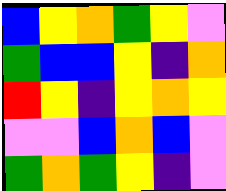[["blue", "yellow", "orange", "green", "yellow", "violet"], ["green", "blue", "blue", "yellow", "indigo", "orange"], ["red", "yellow", "indigo", "yellow", "orange", "yellow"], ["violet", "violet", "blue", "orange", "blue", "violet"], ["green", "orange", "green", "yellow", "indigo", "violet"]]